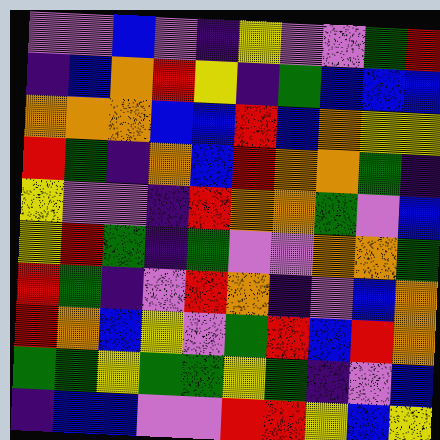[["violet", "violet", "blue", "violet", "indigo", "yellow", "violet", "violet", "green", "red"], ["indigo", "blue", "orange", "red", "yellow", "indigo", "green", "blue", "blue", "blue"], ["orange", "orange", "orange", "blue", "blue", "red", "blue", "orange", "yellow", "yellow"], ["red", "green", "indigo", "orange", "blue", "red", "orange", "orange", "green", "indigo"], ["yellow", "violet", "violet", "indigo", "red", "orange", "orange", "green", "violet", "blue"], ["yellow", "red", "green", "indigo", "green", "violet", "violet", "orange", "orange", "green"], ["red", "green", "indigo", "violet", "red", "orange", "indigo", "violet", "blue", "orange"], ["red", "orange", "blue", "yellow", "violet", "green", "red", "blue", "red", "orange"], ["green", "green", "yellow", "green", "green", "yellow", "green", "indigo", "violet", "blue"], ["indigo", "blue", "blue", "violet", "violet", "red", "red", "yellow", "blue", "yellow"]]